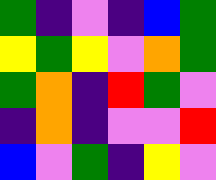[["green", "indigo", "violet", "indigo", "blue", "green"], ["yellow", "green", "yellow", "violet", "orange", "green"], ["green", "orange", "indigo", "red", "green", "violet"], ["indigo", "orange", "indigo", "violet", "violet", "red"], ["blue", "violet", "green", "indigo", "yellow", "violet"]]